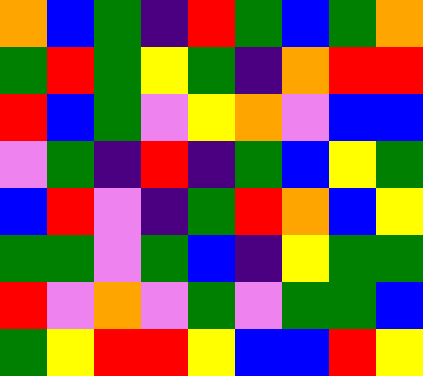[["orange", "blue", "green", "indigo", "red", "green", "blue", "green", "orange"], ["green", "red", "green", "yellow", "green", "indigo", "orange", "red", "red"], ["red", "blue", "green", "violet", "yellow", "orange", "violet", "blue", "blue"], ["violet", "green", "indigo", "red", "indigo", "green", "blue", "yellow", "green"], ["blue", "red", "violet", "indigo", "green", "red", "orange", "blue", "yellow"], ["green", "green", "violet", "green", "blue", "indigo", "yellow", "green", "green"], ["red", "violet", "orange", "violet", "green", "violet", "green", "green", "blue"], ["green", "yellow", "red", "red", "yellow", "blue", "blue", "red", "yellow"]]